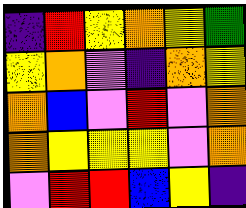[["indigo", "red", "yellow", "orange", "yellow", "green"], ["yellow", "orange", "violet", "indigo", "orange", "yellow"], ["orange", "blue", "violet", "red", "violet", "orange"], ["orange", "yellow", "yellow", "yellow", "violet", "orange"], ["violet", "red", "red", "blue", "yellow", "indigo"]]